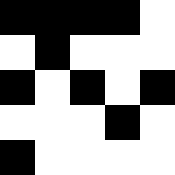[["black", "black", "black", "black", "white"], ["white", "black", "white", "white", "white"], ["black", "white", "black", "white", "black"], ["white", "white", "white", "black", "white"], ["black", "white", "white", "white", "white"]]